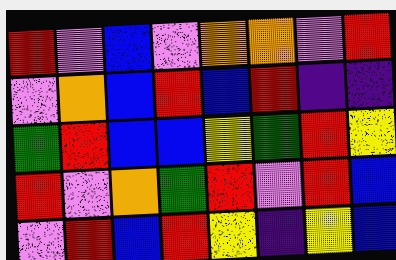[["red", "violet", "blue", "violet", "orange", "orange", "violet", "red"], ["violet", "orange", "blue", "red", "blue", "red", "indigo", "indigo"], ["green", "red", "blue", "blue", "yellow", "green", "red", "yellow"], ["red", "violet", "orange", "green", "red", "violet", "red", "blue"], ["violet", "red", "blue", "red", "yellow", "indigo", "yellow", "blue"]]